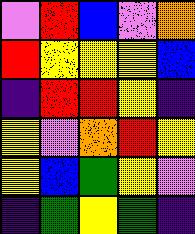[["violet", "red", "blue", "violet", "orange"], ["red", "yellow", "yellow", "yellow", "blue"], ["indigo", "red", "red", "yellow", "indigo"], ["yellow", "violet", "orange", "red", "yellow"], ["yellow", "blue", "green", "yellow", "violet"], ["indigo", "green", "yellow", "green", "indigo"]]